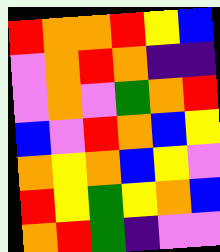[["red", "orange", "orange", "red", "yellow", "blue"], ["violet", "orange", "red", "orange", "indigo", "indigo"], ["violet", "orange", "violet", "green", "orange", "red"], ["blue", "violet", "red", "orange", "blue", "yellow"], ["orange", "yellow", "orange", "blue", "yellow", "violet"], ["red", "yellow", "green", "yellow", "orange", "blue"], ["orange", "red", "green", "indigo", "violet", "violet"]]